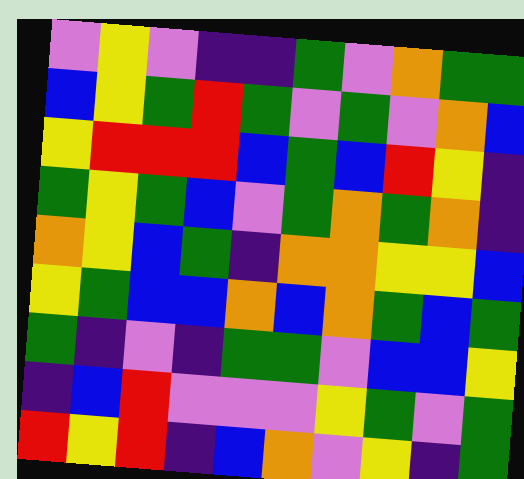[["violet", "yellow", "violet", "indigo", "indigo", "green", "violet", "orange", "green", "green"], ["blue", "yellow", "green", "red", "green", "violet", "green", "violet", "orange", "blue"], ["yellow", "red", "red", "red", "blue", "green", "blue", "red", "yellow", "indigo"], ["green", "yellow", "green", "blue", "violet", "green", "orange", "green", "orange", "indigo"], ["orange", "yellow", "blue", "green", "indigo", "orange", "orange", "yellow", "yellow", "blue"], ["yellow", "green", "blue", "blue", "orange", "blue", "orange", "green", "blue", "green"], ["green", "indigo", "violet", "indigo", "green", "green", "violet", "blue", "blue", "yellow"], ["indigo", "blue", "red", "violet", "violet", "violet", "yellow", "green", "violet", "green"], ["red", "yellow", "red", "indigo", "blue", "orange", "violet", "yellow", "indigo", "green"]]